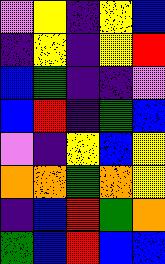[["violet", "yellow", "indigo", "yellow", "blue"], ["indigo", "yellow", "indigo", "yellow", "red"], ["blue", "green", "indigo", "indigo", "violet"], ["blue", "red", "indigo", "green", "blue"], ["violet", "indigo", "yellow", "blue", "yellow"], ["orange", "orange", "green", "orange", "yellow"], ["indigo", "blue", "red", "green", "orange"], ["green", "blue", "red", "blue", "blue"]]